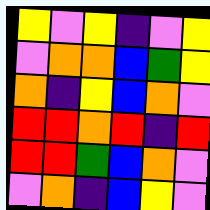[["yellow", "violet", "yellow", "indigo", "violet", "yellow"], ["violet", "orange", "orange", "blue", "green", "yellow"], ["orange", "indigo", "yellow", "blue", "orange", "violet"], ["red", "red", "orange", "red", "indigo", "red"], ["red", "red", "green", "blue", "orange", "violet"], ["violet", "orange", "indigo", "blue", "yellow", "violet"]]